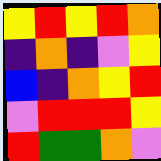[["yellow", "red", "yellow", "red", "orange"], ["indigo", "orange", "indigo", "violet", "yellow"], ["blue", "indigo", "orange", "yellow", "red"], ["violet", "red", "red", "red", "yellow"], ["red", "green", "green", "orange", "violet"]]